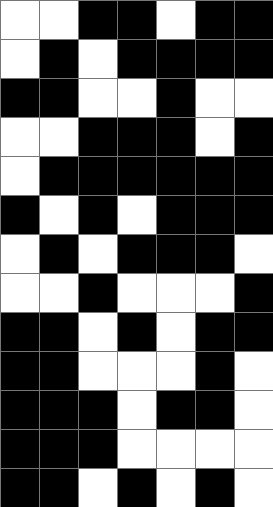[["white", "white", "black", "black", "white", "black", "black"], ["white", "black", "white", "black", "black", "black", "black"], ["black", "black", "white", "white", "black", "white", "white"], ["white", "white", "black", "black", "black", "white", "black"], ["white", "black", "black", "black", "black", "black", "black"], ["black", "white", "black", "white", "black", "black", "black"], ["white", "black", "white", "black", "black", "black", "white"], ["white", "white", "black", "white", "white", "white", "black"], ["black", "black", "white", "black", "white", "black", "black"], ["black", "black", "white", "white", "white", "black", "white"], ["black", "black", "black", "white", "black", "black", "white"], ["black", "black", "black", "white", "white", "white", "white"], ["black", "black", "white", "black", "white", "black", "white"]]